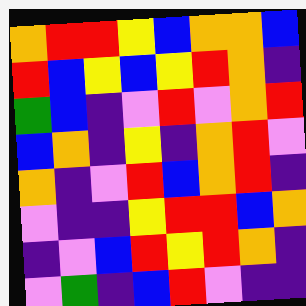[["orange", "red", "red", "yellow", "blue", "orange", "orange", "blue"], ["red", "blue", "yellow", "blue", "yellow", "red", "orange", "indigo"], ["green", "blue", "indigo", "violet", "red", "violet", "orange", "red"], ["blue", "orange", "indigo", "yellow", "indigo", "orange", "red", "violet"], ["orange", "indigo", "violet", "red", "blue", "orange", "red", "indigo"], ["violet", "indigo", "indigo", "yellow", "red", "red", "blue", "orange"], ["indigo", "violet", "blue", "red", "yellow", "red", "orange", "indigo"], ["violet", "green", "indigo", "blue", "red", "violet", "indigo", "indigo"]]